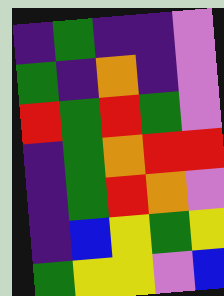[["indigo", "green", "indigo", "indigo", "violet"], ["green", "indigo", "orange", "indigo", "violet"], ["red", "green", "red", "green", "violet"], ["indigo", "green", "orange", "red", "red"], ["indigo", "green", "red", "orange", "violet"], ["indigo", "blue", "yellow", "green", "yellow"], ["green", "yellow", "yellow", "violet", "blue"]]